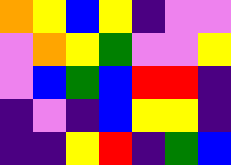[["orange", "yellow", "blue", "yellow", "indigo", "violet", "violet"], ["violet", "orange", "yellow", "green", "violet", "violet", "yellow"], ["violet", "blue", "green", "blue", "red", "red", "indigo"], ["indigo", "violet", "indigo", "blue", "yellow", "yellow", "indigo"], ["indigo", "indigo", "yellow", "red", "indigo", "green", "blue"]]